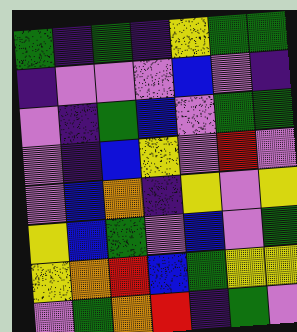[["green", "indigo", "green", "indigo", "yellow", "green", "green"], ["indigo", "violet", "violet", "violet", "blue", "violet", "indigo"], ["violet", "indigo", "green", "blue", "violet", "green", "green"], ["violet", "indigo", "blue", "yellow", "violet", "red", "violet"], ["violet", "blue", "orange", "indigo", "yellow", "violet", "yellow"], ["yellow", "blue", "green", "violet", "blue", "violet", "green"], ["yellow", "orange", "red", "blue", "green", "yellow", "yellow"], ["violet", "green", "orange", "red", "indigo", "green", "violet"]]